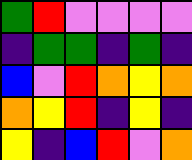[["green", "red", "violet", "violet", "violet", "violet"], ["indigo", "green", "green", "indigo", "green", "indigo"], ["blue", "violet", "red", "orange", "yellow", "orange"], ["orange", "yellow", "red", "indigo", "yellow", "indigo"], ["yellow", "indigo", "blue", "red", "violet", "orange"]]